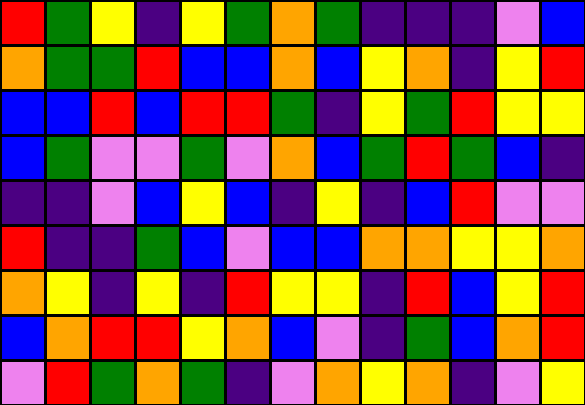[["red", "green", "yellow", "indigo", "yellow", "green", "orange", "green", "indigo", "indigo", "indigo", "violet", "blue"], ["orange", "green", "green", "red", "blue", "blue", "orange", "blue", "yellow", "orange", "indigo", "yellow", "red"], ["blue", "blue", "red", "blue", "red", "red", "green", "indigo", "yellow", "green", "red", "yellow", "yellow"], ["blue", "green", "violet", "violet", "green", "violet", "orange", "blue", "green", "red", "green", "blue", "indigo"], ["indigo", "indigo", "violet", "blue", "yellow", "blue", "indigo", "yellow", "indigo", "blue", "red", "violet", "violet"], ["red", "indigo", "indigo", "green", "blue", "violet", "blue", "blue", "orange", "orange", "yellow", "yellow", "orange"], ["orange", "yellow", "indigo", "yellow", "indigo", "red", "yellow", "yellow", "indigo", "red", "blue", "yellow", "red"], ["blue", "orange", "red", "red", "yellow", "orange", "blue", "violet", "indigo", "green", "blue", "orange", "red"], ["violet", "red", "green", "orange", "green", "indigo", "violet", "orange", "yellow", "orange", "indigo", "violet", "yellow"]]